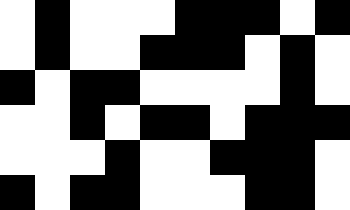[["white", "black", "white", "white", "white", "black", "black", "black", "white", "black"], ["white", "black", "white", "white", "black", "black", "black", "white", "black", "white"], ["black", "white", "black", "black", "white", "white", "white", "white", "black", "white"], ["white", "white", "black", "white", "black", "black", "white", "black", "black", "black"], ["white", "white", "white", "black", "white", "white", "black", "black", "black", "white"], ["black", "white", "black", "black", "white", "white", "white", "black", "black", "white"]]